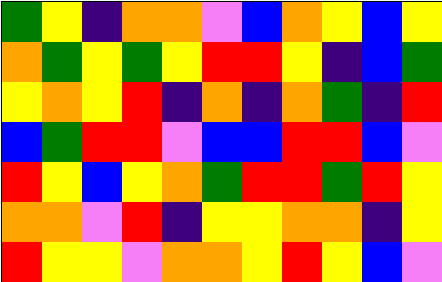[["green", "yellow", "indigo", "orange", "orange", "violet", "blue", "orange", "yellow", "blue", "yellow"], ["orange", "green", "yellow", "green", "yellow", "red", "red", "yellow", "indigo", "blue", "green"], ["yellow", "orange", "yellow", "red", "indigo", "orange", "indigo", "orange", "green", "indigo", "red"], ["blue", "green", "red", "red", "violet", "blue", "blue", "red", "red", "blue", "violet"], ["red", "yellow", "blue", "yellow", "orange", "green", "red", "red", "green", "red", "yellow"], ["orange", "orange", "violet", "red", "indigo", "yellow", "yellow", "orange", "orange", "indigo", "yellow"], ["red", "yellow", "yellow", "violet", "orange", "orange", "yellow", "red", "yellow", "blue", "violet"]]